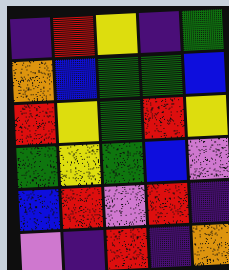[["indigo", "red", "yellow", "indigo", "green"], ["orange", "blue", "green", "green", "blue"], ["red", "yellow", "green", "red", "yellow"], ["green", "yellow", "green", "blue", "violet"], ["blue", "red", "violet", "red", "indigo"], ["violet", "indigo", "red", "indigo", "orange"]]